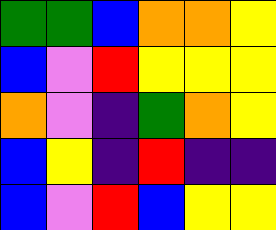[["green", "green", "blue", "orange", "orange", "yellow"], ["blue", "violet", "red", "yellow", "yellow", "yellow"], ["orange", "violet", "indigo", "green", "orange", "yellow"], ["blue", "yellow", "indigo", "red", "indigo", "indigo"], ["blue", "violet", "red", "blue", "yellow", "yellow"]]